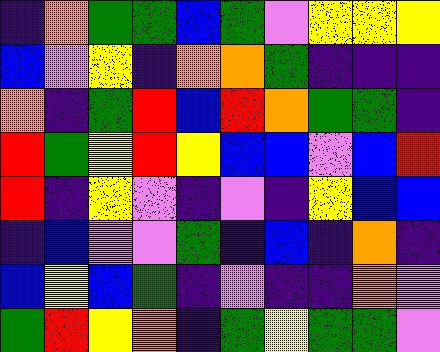[["indigo", "orange", "green", "green", "blue", "green", "violet", "yellow", "yellow", "yellow"], ["blue", "violet", "yellow", "indigo", "orange", "orange", "green", "indigo", "indigo", "indigo"], ["orange", "indigo", "green", "red", "blue", "red", "orange", "green", "green", "indigo"], ["red", "green", "yellow", "red", "yellow", "blue", "blue", "violet", "blue", "red"], ["red", "indigo", "yellow", "violet", "indigo", "violet", "indigo", "yellow", "blue", "blue"], ["indigo", "blue", "violet", "violet", "green", "indigo", "blue", "indigo", "orange", "indigo"], ["blue", "yellow", "blue", "green", "indigo", "violet", "indigo", "indigo", "orange", "violet"], ["green", "red", "yellow", "orange", "indigo", "green", "yellow", "green", "green", "violet"]]